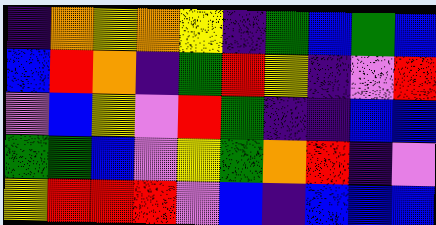[["indigo", "orange", "yellow", "orange", "yellow", "indigo", "green", "blue", "green", "blue"], ["blue", "red", "orange", "indigo", "green", "red", "yellow", "indigo", "violet", "red"], ["violet", "blue", "yellow", "violet", "red", "green", "indigo", "indigo", "blue", "blue"], ["green", "green", "blue", "violet", "yellow", "green", "orange", "red", "indigo", "violet"], ["yellow", "red", "red", "red", "violet", "blue", "indigo", "blue", "blue", "blue"]]